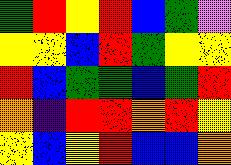[["green", "red", "yellow", "red", "blue", "green", "violet"], ["yellow", "yellow", "blue", "red", "green", "yellow", "yellow"], ["red", "blue", "green", "green", "blue", "green", "red"], ["orange", "indigo", "red", "red", "orange", "red", "yellow"], ["yellow", "blue", "yellow", "red", "blue", "blue", "orange"]]